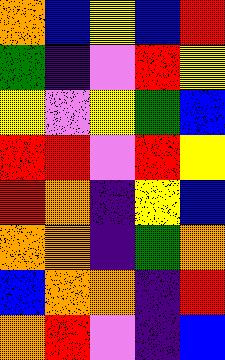[["orange", "blue", "yellow", "blue", "red"], ["green", "indigo", "violet", "red", "yellow"], ["yellow", "violet", "yellow", "green", "blue"], ["red", "red", "violet", "red", "yellow"], ["red", "orange", "indigo", "yellow", "blue"], ["orange", "orange", "indigo", "green", "orange"], ["blue", "orange", "orange", "indigo", "red"], ["orange", "red", "violet", "indigo", "blue"]]